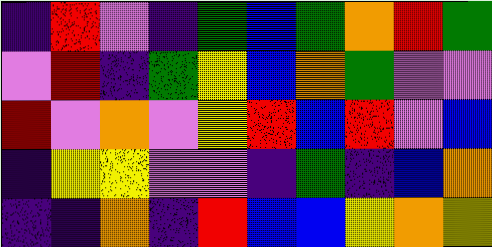[["indigo", "red", "violet", "indigo", "green", "blue", "green", "orange", "red", "green"], ["violet", "red", "indigo", "green", "yellow", "blue", "orange", "green", "violet", "violet"], ["red", "violet", "orange", "violet", "yellow", "red", "blue", "red", "violet", "blue"], ["indigo", "yellow", "yellow", "violet", "violet", "indigo", "green", "indigo", "blue", "orange"], ["indigo", "indigo", "orange", "indigo", "red", "blue", "blue", "yellow", "orange", "yellow"]]